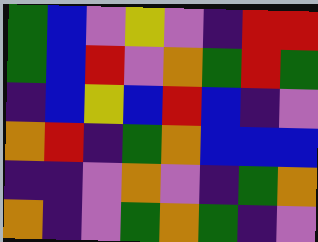[["green", "blue", "violet", "yellow", "violet", "indigo", "red", "red"], ["green", "blue", "red", "violet", "orange", "green", "red", "green"], ["indigo", "blue", "yellow", "blue", "red", "blue", "indigo", "violet"], ["orange", "red", "indigo", "green", "orange", "blue", "blue", "blue"], ["indigo", "indigo", "violet", "orange", "violet", "indigo", "green", "orange"], ["orange", "indigo", "violet", "green", "orange", "green", "indigo", "violet"]]